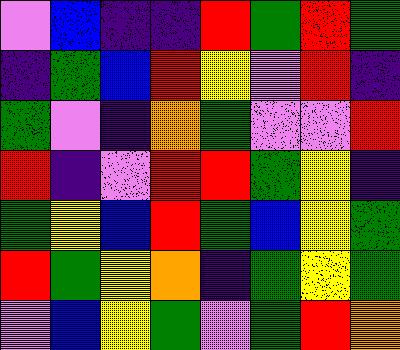[["violet", "blue", "indigo", "indigo", "red", "green", "red", "green"], ["indigo", "green", "blue", "red", "yellow", "violet", "red", "indigo"], ["green", "violet", "indigo", "orange", "green", "violet", "violet", "red"], ["red", "indigo", "violet", "red", "red", "green", "yellow", "indigo"], ["green", "yellow", "blue", "red", "green", "blue", "yellow", "green"], ["red", "green", "yellow", "orange", "indigo", "green", "yellow", "green"], ["violet", "blue", "yellow", "green", "violet", "green", "red", "orange"]]